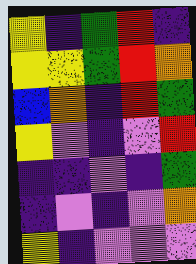[["yellow", "indigo", "green", "red", "indigo"], ["yellow", "yellow", "green", "red", "orange"], ["blue", "orange", "indigo", "red", "green"], ["yellow", "violet", "indigo", "violet", "red"], ["indigo", "indigo", "violet", "indigo", "green"], ["indigo", "violet", "indigo", "violet", "orange"], ["yellow", "indigo", "violet", "violet", "violet"]]